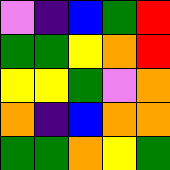[["violet", "indigo", "blue", "green", "red"], ["green", "green", "yellow", "orange", "red"], ["yellow", "yellow", "green", "violet", "orange"], ["orange", "indigo", "blue", "orange", "orange"], ["green", "green", "orange", "yellow", "green"]]